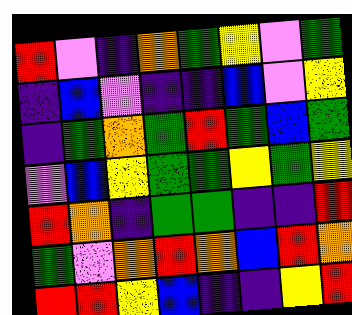[["red", "violet", "indigo", "orange", "green", "yellow", "violet", "green"], ["indigo", "blue", "violet", "indigo", "indigo", "blue", "violet", "yellow"], ["indigo", "green", "orange", "green", "red", "green", "blue", "green"], ["violet", "blue", "yellow", "green", "green", "yellow", "green", "yellow"], ["red", "orange", "indigo", "green", "green", "indigo", "indigo", "red"], ["green", "violet", "orange", "red", "orange", "blue", "red", "orange"], ["red", "red", "yellow", "blue", "indigo", "indigo", "yellow", "red"]]